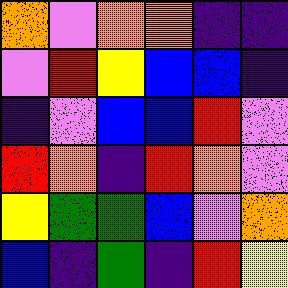[["orange", "violet", "orange", "orange", "indigo", "indigo"], ["violet", "red", "yellow", "blue", "blue", "indigo"], ["indigo", "violet", "blue", "blue", "red", "violet"], ["red", "orange", "indigo", "red", "orange", "violet"], ["yellow", "green", "green", "blue", "violet", "orange"], ["blue", "indigo", "green", "indigo", "red", "yellow"]]